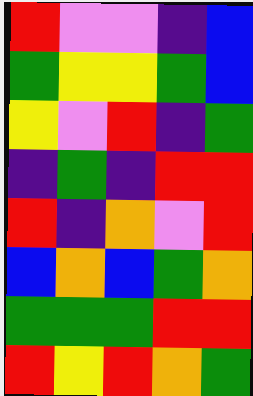[["red", "violet", "violet", "indigo", "blue"], ["green", "yellow", "yellow", "green", "blue"], ["yellow", "violet", "red", "indigo", "green"], ["indigo", "green", "indigo", "red", "red"], ["red", "indigo", "orange", "violet", "red"], ["blue", "orange", "blue", "green", "orange"], ["green", "green", "green", "red", "red"], ["red", "yellow", "red", "orange", "green"]]